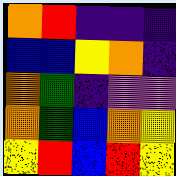[["orange", "red", "indigo", "indigo", "indigo"], ["blue", "blue", "yellow", "orange", "indigo"], ["orange", "green", "indigo", "violet", "violet"], ["orange", "green", "blue", "orange", "yellow"], ["yellow", "red", "blue", "red", "yellow"]]